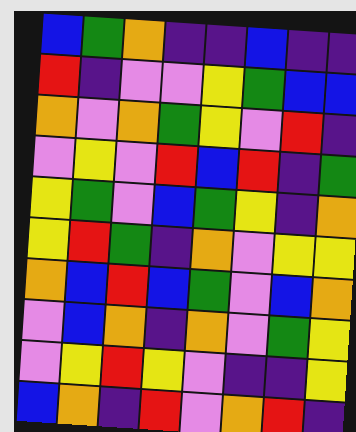[["blue", "green", "orange", "indigo", "indigo", "blue", "indigo", "indigo"], ["red", "indigo", "violet", "violet", "yellow", "green", "blue", "blue"], ["orange", "violet", "orange", "green", "yellow", "violet", "red", "indigo"], ["violet", "yellow", "violet", "red", "blue", "red", "indigo", "green"], ["yellow", "green", "violet", "blue", "green", "yellow", "indigo", "orange"], ["yellow", "red", "green", "indigo", "orange", "violet", "yellow", "yellow"], ["orange", "blue", "red", "blue", "green", "violet", "blue", "orange"], ["violet", "blue", "orange", "indigo", "orange", "violet", "green", "yellow"], ["violet", "yellow", "red", "yellow", "violet", "indigo", "indigo", "yellow"], ["blue", "orange", "indigo", "red", "violet", "orange", "red", "indigo"]]